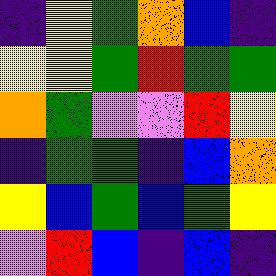[["indigo", "yellow", "green", "orange", "blue", "indigo"], ["yellow", "yellow", "green", "red", "green", "green"], ["orange", "green", "violet", "violet", "red", "yellow"], ["indigo", "green", "green", "indigo", "blue", "orange"], ["yellow", "blue", "green", "blue", "green", "yellow"], ["violet", "red", "blue", "indigo", "blue", "indigo"]]